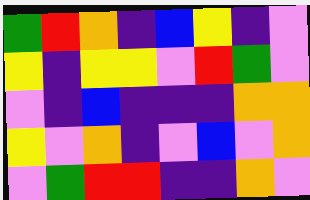[["green", "red", "orange", "indigo", "blue", "yellow", "indigo", "violet"], ["yellow", "indigo", "yellow", "yellow", "violet", "red", "green", "violet"], ["violet", "indigo", "blue", "indigo", "indigo", "indigo", "orange", "orange"], ["yellow", "violet", "orange", "indigo", "violet", "blue", "violet", "orange"], ["violet", "green", "red", "red", "indigo", "indigo", "orange", "violet"]]